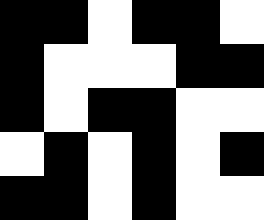[["black", "black", "white", "black", "black", "white"], ["black", "white", "white", "white", "black", "black"], ["black", "white", "black", "black", "white", "white"], ["white", "black", "white", "black", "white", "black"], ["black", "black", "white", "black", "white", "white"]]